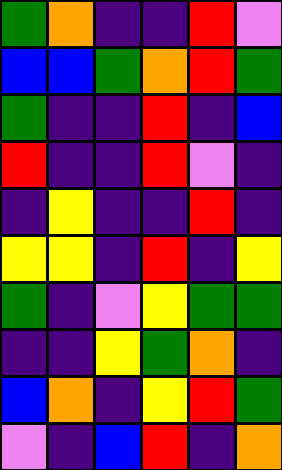[["green", "orange", "indigo", "indigo", "red", "violet"], ["blue", "blue", "green", "orange", "red", "green"], ["green", "indigo", "indigo", "red", "indigo", "blue"], ["red", "indigo", "indigo", "red", "violet", "indigo"], ["indigo", "yellow", "indigo", "indigo", "red", "indigo"], ["yellow", "yellow", "indigo", "red", "indigo", "yellow"], ["green", "indigo", "violet", "yellow", "green", "green"], ["indigo", "indigo", "yellow", "green", "orange", "indigo"], ["blue", "orange", "indigo", "yellow", "red", "green"], ["violet", "indigo", "blue", "red", "indigo", "orange"]]